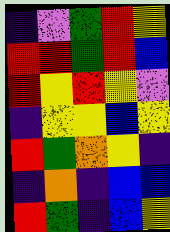[["indigo", "violet", "green", "red", "yellow"], ["red", "red", "green", "red", "blue"], ["red", "yellow", "red", "yellow", "violet"], ["indigo", "yellow", "yellow", "blue", "yellow"], ["red", "green", "orange", "yellow", "indigo"], ["indigo", "orange", "indigo", "blue", "blue"], ["red", "green", "indigo", "blue", "yellow"]]